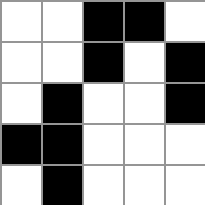[["white", "white", "black", "black", "white"], ["white", "white", "black", "white", "black"], ["white", "black", "white", "white", "black"], ["black", "black", "white", "white", "white"], ["white", "black", "white", "white", "white"]]